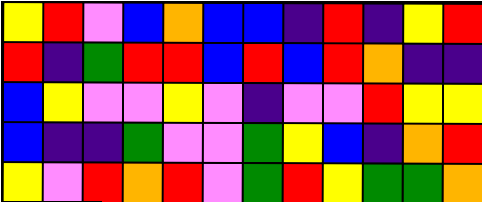[["yellow", "red", "violet", "blue", "orange", "blue", "blue", "indigo", "red", "indigo", "yellow", "red"], ["red", "indigo", "green", "red", "red", "blue", "red", "blue", "red", "orange", "indigo", "indigo"], ["blue", "yellow", "violet", "violet", "yellow", "violet", "indigo", "violet", "violet", "red", "yellow", "yellow"], ["blue", "indigo", "indigo", "green", "violet", "violet", "green", "yellow", "blue", "indigo", "orange", "red"], ["yellow", "violet", "red", "orange", "red", "violet", "green", "red", "yellow", "green", "green", "orange"]]